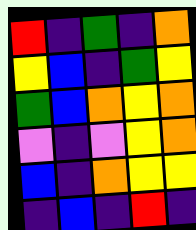[["red", "indigo", "green", "indigo", "orange"], ["yellow", "blue", "indigo", "green", "yellow"], ["green", "blue", "orange", "yellow", "orange"], ["violet", "indigo", "violet", "yellow", "orange"], ["blue", "indigo", "orange", "yellow", "yellow"], ["indigo", "blue", "indigo", "red", "indigo"]]